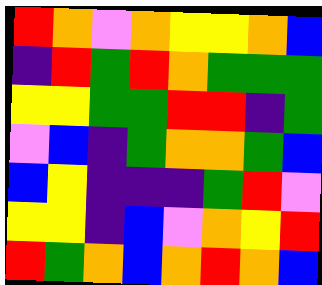[["red", "orange", "violet", "orange", "yellow", "yellow", "orange", "blue"], ["indigo", "red", "green", "red", "orange", "green", "green", "green"], ["yellow", "yellow", "green", "green", "red", "red", "indigo", "green"], ["violet", "blue", "indigo", "green", "orange", "orange", "green", "blue"], ["blue", "yellow", "indigo", "indigo", "indigo", "green", "red", "violet"], ["yellow", "yellow", "indigo", "blue", "violet", "orange", "yellow", "red"], ["red", "green", "orange", "blue", "orange", "red", "orange", "blue"]]